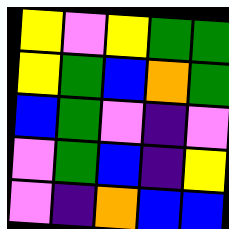[["yellow", "violet", "yellow", "green", "green"], ["yellow", "green", "blue", "orange", "green"], ["blue", "green", "violet", "indigo", "violet"], ["violet", "green", "blue", "indigo", "yellow"], ["violet", "indigo", "orange", "blue", "blue"]]